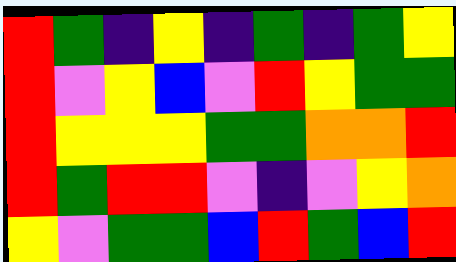[["red", "green", "indigo", "yellow", "indigo", "green", "indigo", "green", "yellow"], ["red", "violet", "yellow", "blue", "violet", "red", "yellow", "green", "green"], ["red", "yellow", "yellow", "yellow", "green", "green", "orange", "orange", "red"], ["red", "green", "red", "red", "violet", "indigo", "violet", "yellow", "orange"], ["yellow", "violet", "green", "green", "blue", "red", "green", "blue", "red"]]